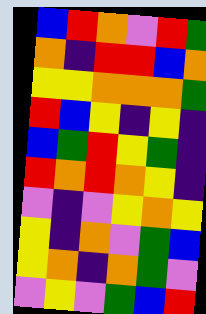[["blue", "red", "orange", "violet", "red", "green"], ["orange", "indigo", "red", "red", "blue", "orange"], ["yellow", "yellow", "orange", "orange", "orange", "green"], ["red", "blue", "yellow", "indigo", "yellow", "indigo"], ["blue", "green", "red", "yellow", "green", "indigo"], ["red", "orange", "red", "orange", "yellow", "indigo"], ["violet", "indigo", "violet", "yellow", "orange", "yellow"], ["yellow", "indigo", "orange", "violet", "green", "blue"], ["yellow", "orange", "indigo", "orange", "green", "violet"], ["violet", "yellow", "violet", "green", "blue", "red"]]